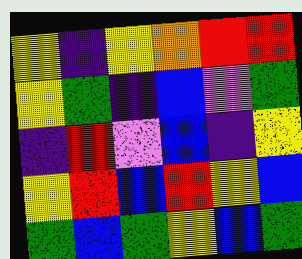[["yellow", "indigo", "yellow", "orange", "red", "red"], ["yellow", "green", "indigo", "blue", "violet", "green"], ["indigo", "red", "violet", "blue", "indigo", "yellow"], ["yellow", "red", "blue", "red", "yellow", "blue"], ["green", "blue", "green", "yellow", "blue", "green"]]